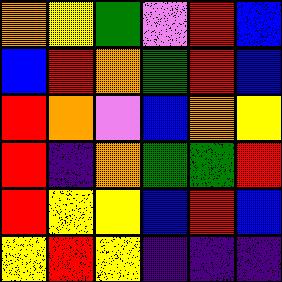[["orange", "yellow", "green", "violet", "red", "blue"], ["blue", "red", "orange", "green", "red", "blue"], ["red", "orange", "violet", "blue", "orange", "yellow"], ["red", "indigo", "orange", "green", "green", "red"], ["red", "yellow", "yellow", "blue", "red", "blue"], ["yellow", "red", "yellow", "indigo", "indigo", "indigo"]]